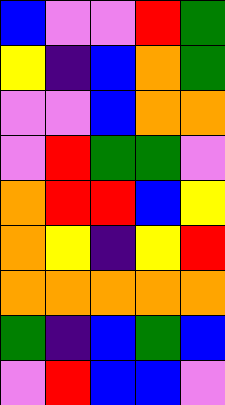[["blue", "violet", "violet", "red", "green"], ["yellow", "indigo", "blue", "orange", "green"], ["violet", "violet", "blue", "orange", "orange"], ["violet", "red", "green", "green", "violet"], ["orange", "red", "red", "blue", "yellow"], ["orange", "yellow", "indigo", "yellow", "red"], ["orange", "orange", "orange", "orange", "orange"], ["green", "indigo", "blue", "green", "blue"], ["violet", "red", "blue", "blue", "violet"]]